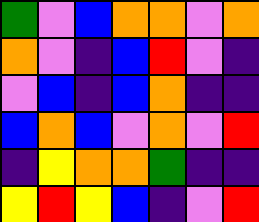[["green", "violet", "blue", "orange", "orange", "violet", "orange"], ["orange", "violet", "indigo", "blue", "red", "violet", "indigo"], ["violet", "blue", "indigo", "blue", "orange", "indigo", "indigo"], ["blue", "orange", "blue", "violet", "orange", "violet", "red"], ["indigo", "yellow", "orange", "orange", "green", "indigo", "indigo"], ["yellow", "red", "yellow", "blue", "indigo", "violet", "red"]]